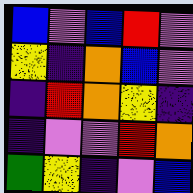[["blue", "violet", "blue", "red", "violet"], ["yellow", "indigo", "orange", "blue", "violet"], ["indigo", "red", "orange", "yellow", "indigo"], ["indigo", "violet", "violet", "red", "orange"], ["green", "yellow", "indigo", "violet", "blue"]]